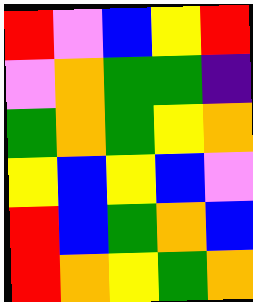[["red", "violet", "blue", "yellow", "red"], ["violet", "orange", "green", "green", "indigo"], ["green", "orange", "green", "yellow", "orange"], ["yellow", "blue", "yellow", "blue", "violet"], ["red", "blue", "green", "orange", "blue"], ["red", "orange", "yellow", "green", "orange"]]